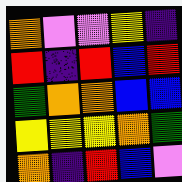[["orange", "violet", "violet", "yellow", "indigo"], ["red", "indigo", "red", "blue", "red"], ["green", "orange", "orange", "blue", "blue"], ["yellow", "yellow", "yellow", "orange", "green"], ["orange", "indigo", "red", "blue", "violet"]]